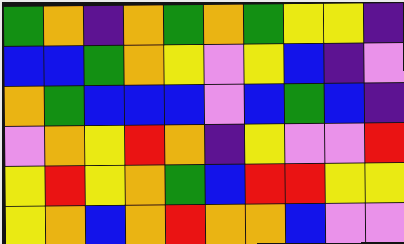[["green", "orange", "indigo", "orange", "green", "orange", "green", "yellow", "yellow", "indigo"], ["blue", "blue", "green", "orange", "yellow", "violet", "yellow", "blue", "indigo", "violet"], ["orange", "green", "blue", "blue", "blue", "violet", "blue", "green", "blue", "indigo"], ["violet", "orange", "yellow", "red", "orange", "indigo", "yellow", "violet", "violet", "red"], ["yellow", "red", "yellow", "orange", "green", "blue", "red", "red", "yellow", "yellow"], ["yellow", "orange", "blue", "orange", "red", "orange", "orange", "blue", "violet", "violet"]]